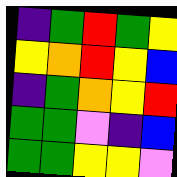[["indigo", "green", "red", "green", "yellow"], ["yellow", "orange", "red", "yellow", "blue"], ["indigo", "green", "orange", "yellow", "red"], ["green", "green", "violet", "indigo", "blue"], ["green", "green", "yellow", "yellow", "violet"]]